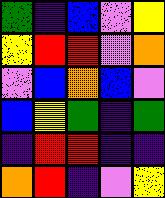[["green", "indigo", "blue", "violet", "yellow"], ["yellow", "red", "red", "violet", "orange"], ["violet", "blue", "orange", "blue", "violet"], ["blue", "yellow", "green", "indigo", "green"], ["indigo", "red", "red", "indigo", "indigo"], ["orange", "red", "indigo", "violet", "yellow"]]